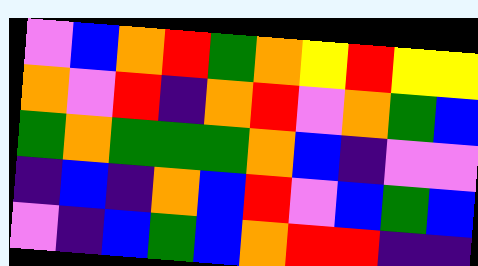[["violet", "blue", "orange", "red", "green", "orange", "yellow", "red", "yellow", "yellow"], ["orange", "violet", "red", "indigo", "orange", "red", "violet", "orange", "green", "blue"], ["green", "orange", "green", "green", "green", "orange", "blue", "indigo", "violet", "violet"], ["indigo", "blue", "indigo", "orange", "blue", "red", "violet", "blue", "green", "blue"], ["violet", "indigo", "blue", "green", "blue", "orange", "red", "red", "indigo", "indigo"]]